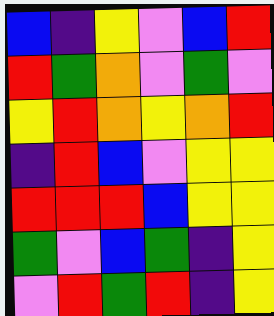[["blue", "indigo", "yellow", "violet", "blue", "red"], ["red", "green", "orange", "violet", "green", "violet"], ["yellow", "red", "orange", "yellow", "orange", "red"], ["indigo", "red", "blue", "violet", "yellow", "yellow"], ["red", "red", "red", "blue", "yellow", "yellow"], ["green", "violet", "blue", "green", "indigo", "yellow"], ["violet", "red", "green", "red", "indigo", "yellow"]]